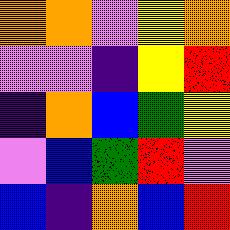[["orange", "orange", "violet", "yellow", "orange"], ["violet", "violet", "indigo", "yellow", "red"], ["indigo", "orange", "blue", "green", "yellow"], ["violet", "blue", "green", "red", "violet"], ["blue", "indigo", "orange", "blue", "red"]]